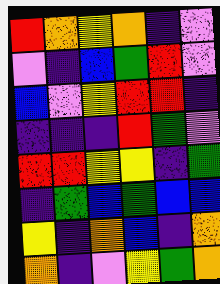[["red", "orange", "yellow", "orange", "indigo", "violet"], ["violet", "indigo", "blue", "green", "red", "violet"], ["blue", "violet", "yellow", "red", "red", "indigo"], ["indigo", "indigo", "indigo", "red", "green", "violet"], ["red", "red", "yellow", "yellow", "indigo", "green"], ["indigo", "green", "blue", "green", "blue", "blue"], ["yellow", "indigo", "orange", "blue", "indigo", "orange"], ["orange", "indigo", "violet", "yellow", "green", "orange"]]